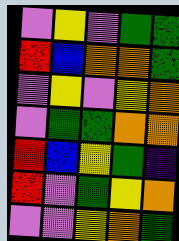[["violet", "yellow", "violet", "green", "green"], ["red", "blue", "orange", "orange", "green"], ["violet", "yellow", "violet", "yellow", "orange"], ["violet", "green", "green", "orange", "orange"], ["red", "blue", "yellow", "green", "indigo"], ["red", "violet", "green", "yellow", "orange"], ["violet", "violet", "yellow", "orange", "green"]]